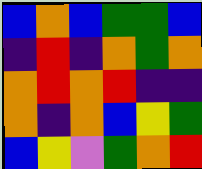[["blue", "orange", "blue", "green", "green", "blue"], ["indigo", "red", "indigo", "orange", "green", "orange"], ["orange", "red", "orange", "red", "indigo", "indigo"], ["orange", "indigo", "orange", "blue", "yellow", "green"], ["blue", "yellow", "violet", "green", "orange", "red"]]